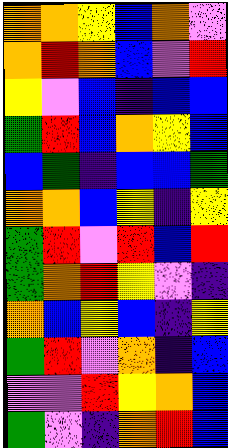[["orange", "orange", "yellow", "blue", "orange", "violet"], ["orange", "red", "orange", "blue", "violet", "red"], ["yellow", "violet", "blue", "indigo", "blue", "blue"], ["green", "red", "blue", "orange", "yellow", "blue"], ["blue", "green", "indigo", "blue", "blue", "green"], ["orange", "orange", "blue", "yellow", "indigo", "yellow"], ["green", "red", "violet", "red", "blue", "red"], ["green", "orange", "red", "yellow", "violet", "indigo"], ["orange", "blue", "yellow", "blue", "indigo", "yellow"], ["green", "red", "violet", "orange", "indigo", "blue"], ["violet", "violet", "red", "yellow", "orange", "blue"], ["green", "violet", "indigo", "orange", "red", "blue"]]